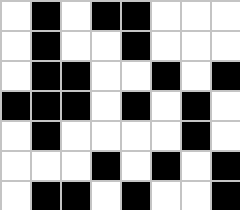[["white", "black", "white", "black", "black", "white", "white", "white"], ["white", "black", "white", "white", "black", "white", "white", "white"], ["white", "black", "black", "white", "white", "black", "white", "black"], ["black", "black", "black", "white", "black", "white", "black", "white"], ["white", "black", "white", "white", "white", "white", "black", "white"], ["white", "white", "white", "black", "white", "black", "white", "black"], ["white", "black", "black", "white", "black", "white", "white", "black"]]